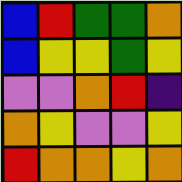[["blue", "red", "green", "green", "orange"], ["blue", "yellow", "yellow", "green", "yellow"], ["violet", "violet", "orange", "red", "indigo"], ["orange", "yellow", "violet", "violet", "yellow"], ["red", "orange", "orange", "yellow", "orange"]]